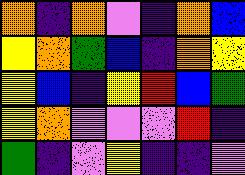[["orange", "indigo", "orange", "violet", "indigo", "orange", "blue"], ["yellow", "orange", "green", "blue", "indigo", "orange", "yellow"], ["yellow", "blue", "indigo", "yellow", "red", "blue", "green"], ["yellow", "orange", "violet", "violet", "violet", "red", "indigo"], ["green", "indigo", "violet", "yellow", "indigo", "indigo", "violet"]]